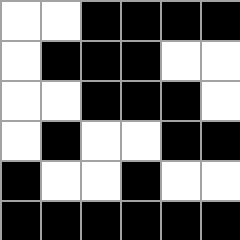[["white", "white", "black", "black", "black", "black"], ["white", "black", "black", "black", "white", "white"], ["white", "white", "black", "black", "black", "white"], ["white", "black", "white", "white", "black", "black"], ["black", "white", "white", "black", "white", "white"], ["black", "black", "black", "black", "black", "black"]]